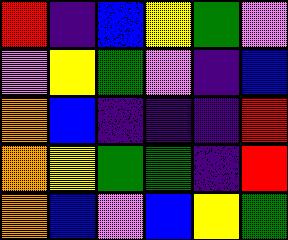[["red", "indigo", "blue", "yellow", "green", "violet"], ["violet", "yellow", "green", "violet", "indigo", "blue"], ["orange", "blue", "indigo", "indigo", "indigo", "red"], ["orange", "yellow", "green", "green", "indigo", "red"], ["orange", "blue", "violet", "blue", "yellow", "green"]]